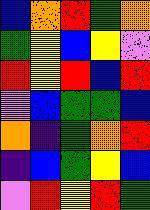[["blue", "orange", "red", "green", "orange"], ["green", "yellow", "blue", "yellow", "violet"], ["red", "yellow", "red", "blue", "red"], ["violet", "blue", "green", "green", "blue"], ["orange", "indigo", "green", "orange", "red"], ["indigo", "blue", "green", "yellow", "blue"], ["violet", "red", "yellow", "red", "green"]]